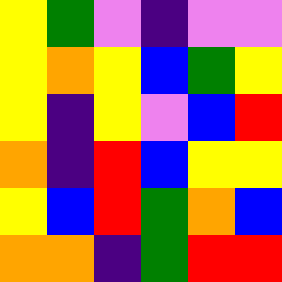[["yellow", "green", "violet", "indigo", "violet", "violet"], ["yellow", "orange", "yellow", "blue", "green", "yellow"], ["yellow", "indigo", "yellow", "violet", "blue", "red"], ["orange", "indigo", "red", "blue", "yellow", "yellow"], ["yellow", "blue", "red", "green", "orange", "blue"], ["orange", "orange", "indigo", "green", "red", "red"]]